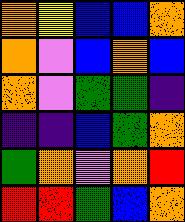[["orange", "yellow", "blue", "blue", "orange"], ["orange", "violet", "blue", "orange", "blue"], ["orange", "violet", "green", "green", "indigo"], ["indigo", "indigo", "blue", "green", "orange"], ["green", "orange", "violet", "orange", "red"], ["red", "red", "green", "blue", "orange"]]